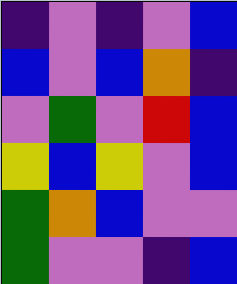[["indigo", "violet", "indigo", "violet", "blue"], ["blue", "violet", "blue", "orange", "indigo"], ["violet", "green", "violet", "red", "blue"], ["yellow", "blue", "yellow", "violet", "blue"], ["green", "orange", "blue", "violet", "violet"], ["green", "violet", "violet", "indigo", "blue"]]